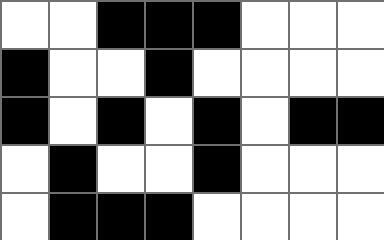[["white", "white", "black", "black", "black", "white", "white", "white"], ["black", "white", "white", "black", "white", "white", "white", "white"], ["black", "white", "black", "white", "black", "white", "black", "black"], ["white", "black", "white", "white", "black", "white", "white", "white"], ["white", "black", "black", "black", "white", "white", "white", "white"]]